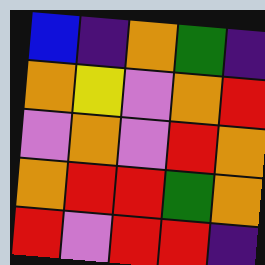[["blue", "indigo", "orange", "green", "indigo"], ["orange", "yellow", "violet", "orange", "red"], ["violet", "orange", "violet", "red", "orange"], ["orange", "red", "red", "green", "orange"], ["red", "violet", "red", "red", "indigo"]]